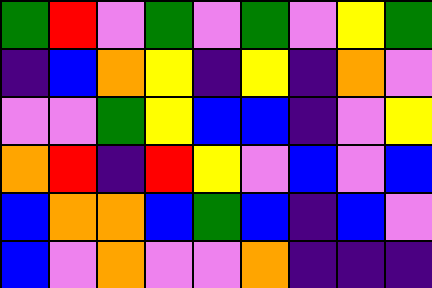[["green", "red", "violet", "green", "violet", "green", "violet", "yellow", "green"], ["indigo", "blue", "orange", "yellow", "indigo", "yellow", "indigo", "orange", "violet"], ["violet", "violet", "green", "yellow", "blue", "blue", "indigo", "violet", "yellow"], ["orange", "red", "indigo", "red", "yellow", "violet", "blue", "violet", "blue"], ["blue", "orange", "orange", "blue", "green", "blue", "indigo", "blue", "violet"], ["blue", "violet", "orange", "violet", "violet", "orange", "indigo", "indigo", "indigo"]]